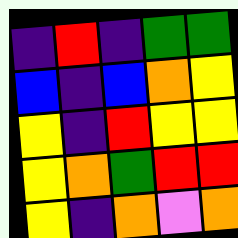[["indigo", "red", "indigo", "green", "green"], ["blue", "indigo", "blue", "orange", "yellow"], ["yellow", "indigo", "red", "yellow", "yellow"], ["yellow", "orange", "green", "red", "red"], ["yellow", "indigo", "orange", "violet", "orange"]]